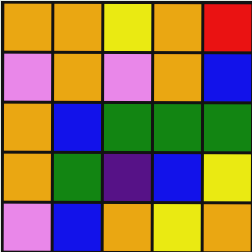[["orange", "orange", "yellow", "orange", "red"], ["violet", "orange", "violet", "orange", "blue"], ["orange", "blue", "green", "green", "green"], ["orange", "green", "indigo", "blue", "yellow"], ["violet", "blue", "orange", "yellow", "orange"]]